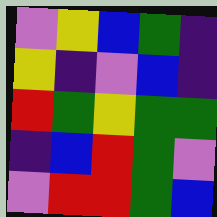[["violet", "yellow", "blue", "green", "indigo"], ["yellow", "indigo", "violet", "blue", "indigo"], ["red", "green", "yellow", "green", "green"], ["indigo", "blue", "red", "green", "violet"], ["violet", "red", "red", "green", "blue"]]